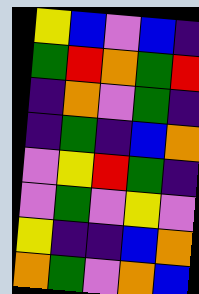[["yellow", "blue", "violet", "blue", "indigo"], ["green", "red", "orange", "green", "red"], ["indigo", "orange", "violet", "green", "indigo"], ["indigo", "green", "indigo", "blue", "orange"], ["violet", "yellow", "red", "green", "indigo"], ["violet", "green", "violet", "yellow", "violet"], ["yellow", "indigo", "indigo", "blue", "orange"], ["orange", "green", "violet", "orange", "blue"]]